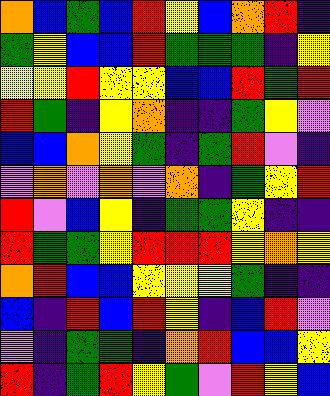[["orange", "blue", "green", "blue", "red", "yellow", "blue", "orange", "red", "indigo"], ["green", "yellow", "blue", "blue", "red", "green", "green", "green", "indigo", "yellow"], ["yellow", "yellow", "red", "yellow", "yellow", "blue", "blue", "red", "green", "red"], ["red", "green", "indigo", "yellow", "orange", "indigo", "indigo", "green", "yellow", "violet"], ["blue", "blue", "orange", "yellow", "green", "indigo", "green", "red", "violet", "indigo"], ["violet", "orange", "violet", "orange", "violet", "orange", "indigo", "green", "yellow", "red"], ["red", "violet", "blue", "yellow", "indigo", "green", "green", "yellow", "indigo", "indigo"], ["red", "green", "green", "yellow", "red", "red", "red", "yellow", "orange", "yellow"], ["orange", "red", "blue", "blue", "yellow", "yellow", "yellow", "green", "indigo", "indigo"], ["blue", "indigo", "red", "blue", "red", "yellow", "indigo", "blue", "red", "violet"], ["violet", "indigo", "green", "green", "indigo", "orange", "red", "blue", "blue", "yellow"], ["red", "indigo", "green", "red", "yellow", "green", "violet", "red", "yellow", "blue"]]